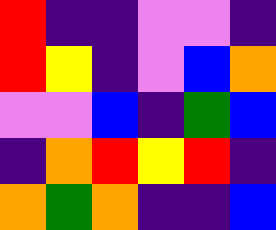[["red", "indigo", "indigo", "violet", "violet", "indigo"], ["red", "yellow", "indigo", "violet", "blue", "orange"], ["violet", "violet", "blue", "indigo", "green", "blue"], ["indigo", "orange", "red", "yellow", "red", "indigo"], ["orange", "green", "orange", "indigo", "indigo", "blue"]]